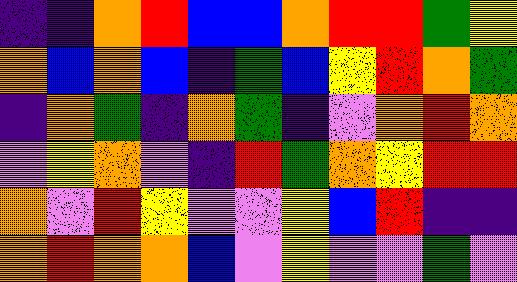[["indigo", "indigo", "orange", "red", "blue", "blue", "orange", "red", "red", "green", "yellow"], ["orange", "blue", "orange", "blue", "indigo", "green", "blue", "yellow", "red", "orange", "green"], ["indigo", "orange", "green", "indigo", "orange", "green", "indigo", "violet", "orange", "red", "orange"], ["violet", "yellow", "orange", "violet", "indigo", "red", "green", "orange", "yellow", "red", "red"], ["orange", "violet", "red", "yellow", "violet", "violet", "yellow", "blue", "red", "indigo", "indigo"], ["orange", "red", "orange", "orange", "blue", "violet", "yellow", "violet", "violet", "green", "violet"]]